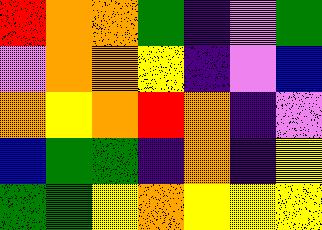[["red", "orange", "orange", "green", "indigo", "violet", "green"], ["violet", "orange", "orange", "yellow", "indigo", "violet", "blue"], ["orange", "yellow", "orange", "red", "orange", "indigo", "violet"], ["blue", "green", "green", "indigo", "orange", "indigo", "yellow"], ["green", "green", "yellow", "orange", "yellow", "yellow", "yellow"]]